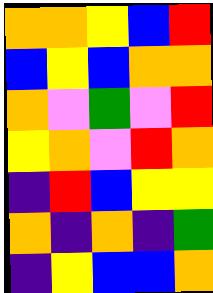[["orange", "orange", "yellow", "blue", "red"], ["blue", "yellow", "blue", "orange", "orange"], ["orange", "violet", "green", "violet", "red"], ["yellow", "orange", "violet", "red", "orange"], ["indigo", "red", "blue", "yellow", "yellow"], ["orange", "indigo", "orange", "indigo", "green"], ["indigo", "yellow", "blue", "blue", "orange"]]